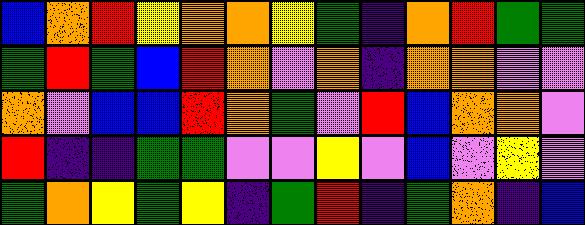[["blue", "orange", "red", "yellow", "orange", "orange", "yellow", "green", "indigo", "orange", "red", "green", "green"], ["green", "red", "green", "blue", "red", "orange", "violet", "orange", "indigo", "orange", "orange", "violet", "violet"], ["orange", "violet", "blue", "blue", "red", "orange", "green", "violet", "red", "blue", "orange", "orange", "violet"], ["red", "indigo", "indigo", "green", "green", "violet", "violet", "yellow", "violet", "blue", "violet", "yellow", "violet"], ["green", "orange", "yellow", "green", "yellow", "indigo", "green", "red", "indigo", "green", "orange", "indigo", "blue"]]